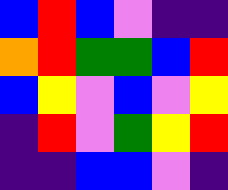[["blue", "red", "blue", "violet", "indigo", "indigo"], ["orange", "red", "green", "green", "blue", "red"], ["blue", "yellow", "violet", "blue", "violet", "yellow"], ["indigo", "red", "violet", "green", "yellow", "red"], ["indigo", "indigo", "blue", "blue", "violet", "indigo"]]